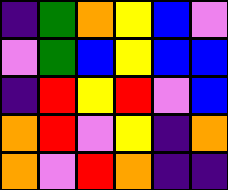[["indigo", "green", "orange", "yellow", "blue", "violet"], ["violet", "green", "blue", "yellow", "blue", "blue"], ["indigo", "red", "yellow", "red", "violet", "blue"], ["orange", "red", "violet", "yellow", "indigo", "orange"], ["orange", "violet", "red", "orange", "indigo", "indigo"]]